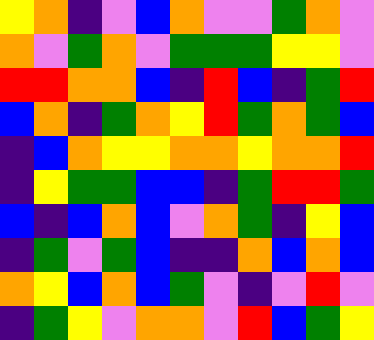[["yellow", "orange", "indigo", "violet", "blue", "orange", "violet", "violet", "green", "orange", "violet"], ["orange", "violet", "green", "orange", "violet", "green", "green", "green", "yellow", "yellow", "violet"], ["red", "red", "orange", "orange", "blue", "indigo", "red", "blue", "indigo", "green", "red"], ["blue", "orange", "indigo", "green", "orange", "yellow", "red", "green", "orange", "green", "blue"], ["indigo", "blue", "orange", "yellow", "yellow", "orange", "orange", "yellow", "orange", "orange", "red"], ["indigo", "yellow", "green", "green", "blue", "blue", "indigo", "green", "red", "red", "green"], ["blue", "indigo", "blue", "orange", "blue", "violet", "orange", "green", "indigo", "yellow", "blue"], ["indigo", "green", "violet", "green", "blue", "indigo", "indigo", "orange", "blue", "orange", "blue"], ["orange", "yellow", "blue", "orange", "blue", "green", "violet", "indigo", "violet", "red", "violet"], ["indigo", "green", "yellow", "violet", "orange", "orange", "violet", "red", "blue", "green", "yellow"]]